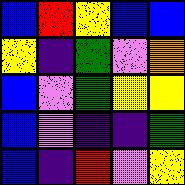[["blue", "red", "yellow", "blue", "blue"], ["yellow", "indigo", "green", "violet", "orange"], ["blue", "violet", "green", "yellow", "yellow"], ["blue", "violet", "indigo", "indigo", "green"], ["blue", "indigo", "red", "violet", "yellow"]]